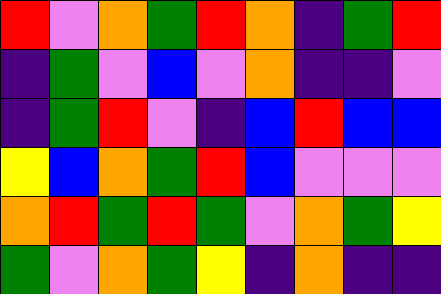[["red", "violet", "orange", "green", "red", "orange", "indigo", "green", "red"], ["indigo", "green", "violet", "blue", "violet", "orange", "indigo", "indigo", "violet"], ["indigo", "green", "red", "violet", "indigo", "blue", "red", "blue", "blue"], ["yellow", "blue", "orange", "green", "red", "blue", "violet", "violet", "violet"], ["orange", "red", "green", "red", "green", "violet", "orange", "green", "yellow"], ["green", "violet", "orange", "green", "yellow", "indigo", "orange", "indigo", "indigo"]]